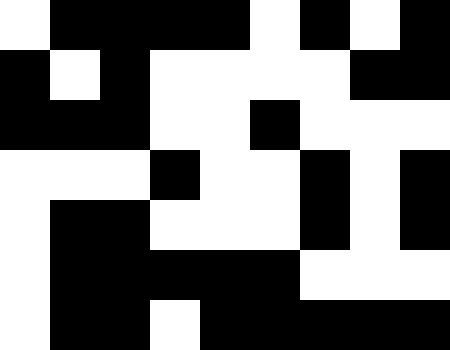[["white", "black", "black", "black", "black", "white", "black", "white", "black"], ["black", "white", "black", "white", "white", "white", "white", "black", "black"], ["black", "black", "black", "white", "white", "black", "white", "white", "white"], ["white", "white", "white", "black", "white", "white", "black", "white", "black"], ["white", "black", "black", "white", "white", "white", "black", "white", "black"], ["white", "black", "black", "black", "black", "black", "white", "white", "white"], ["white", "black", "black", "white", "black", "black", "black", "black", "black"]]